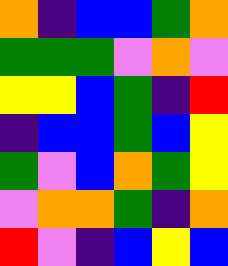[["orange", "indigo", "blue", "blue", "green", "orange"], ["green", "green", "green", "violet", "orange", "violet"], ["yellow", "yellow", "blue", "green", "indigo", "red"], ["indigo", "blue", "blue", "green", "blue", "yellow"], ["green", "violet", "blue", "orange", "green", "yellow"], ["violet", "orange", "orange", "green", "indigo", "orange"], ["red", "violet", "indigo", "blue", "yellow", "blue"]]